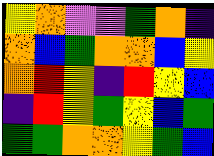[["yellow", "orange", "violet", "violet", "green", "orange", "indigo"], ["orange", "blue", "green", "orange", "orange", "blue", "yellow"], ["orange", "red", "yellow", "indigo", "red", "yellow", "blue"], ["indigo", "red", "yellow", "green", "yellow", "blue", "green"], ["green", "green", "orange", "orange", "yellow", "green", "blue"]]